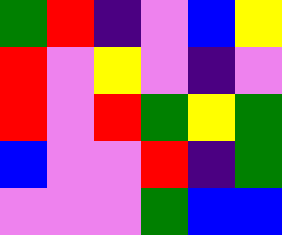[["green", "red", "indigo", "violet", "blue", "yellow"], ["red", "violet", "yellow", "violet", "indigo", "violet"], ["red", "violet", "red", "green", "yellow", "green"], ["blue", "violet", "violet", "red", "indigo", "green"], ["violet", "violet", "violet", "green", "blue", "blue"]]